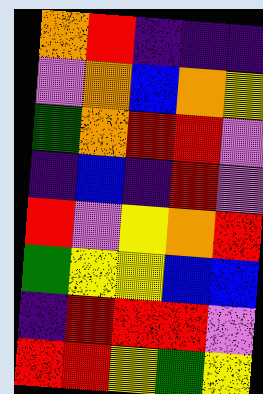[["orange", "red", "indigo", "indigo", "indigo"], ["violet", "orange", "blue", "orange", "yellow"], ["green", "orange", "red", "red", "violet"], ["indigo", "blue", "indigo", "red", "violet"], ["red", "violet", "yellow", "orange", "red"], ["green", "yellow", "yellow", "blue", "blue"], ["indigo", "red", "red", "red", "violet"], ["red", "red", "yellow", "green", "yellow"]]